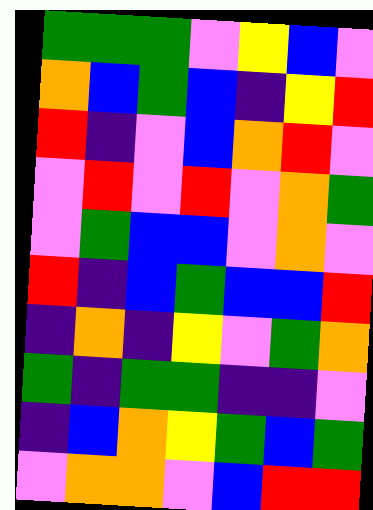[["green", "green", "green", "violet", "yellow", "blue", "violet"], ["orange", "blue", "green", "blue", "indigo", "yellow", "red"], ["red", "indigo", "violet", "blue", "orange", "red", "violet"], ["violet", "red", "violet", "red", "violet", "orange", "green"], ["violet", "green", "blue", "blue", "violet", "orange", "violet"], ["red", "indigo", "blue", "green", "blue", "blue", "red"], ["indigo", "orange", "indigo", "yellow", "violet", "green", "orange"], ["green", "indigo", "green", "green", "indigo", "indigo", "violet"], ["indigo", "blue", "orange", "yellow", "green", "blue", "green"], ["violet", "orange", "orange", "violet", "blue", "red", "red"]]